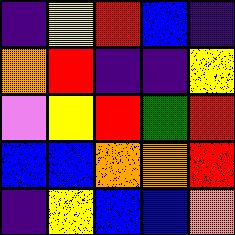[["indigo", "yellow", "red", "blue", "indigo"], ["orange", "red", "indigo", "indigo", "yellow"], ["violet", "yellow", "red", "green", "red"], ["blue", "blue", "orange", "orange", "red"], ["indigo", "yellow", "blue", "blue", "orange"]]